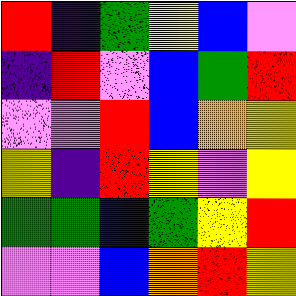[["red", "indigo", "green", "yellow", "blue", "violet"], ["indigo", "red", "violet", "blue", "green", "red"], ["violet", "violet", "red", "blue", "orange", "yellow"], ["yellow", "indigo", "red", "yellow", "violet", "yellow"], ["green", "green", "blue", "green", "yellow", "red"], ["violet", "violet", "blue", "orange", "red", "yellow"]]